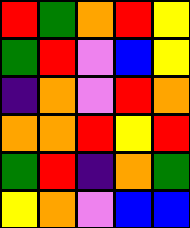[["red", "green", "orange", "red", "yellow"], ["green", "red", "violet", "blue", "yellow"], ["indigo", "orange", "violet", "red", "orange"], ["orange", "orange", "red", "yellow", "red"], ["green", "red", "indigo", "orange", "green"], ["yellow", "orange", "violet", "blue", "blue"]]